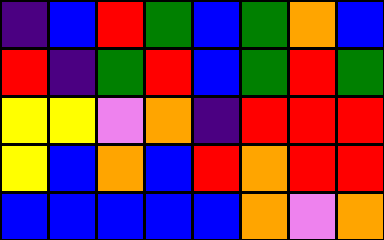[["indigo", "blue", "red", "green", "blue", "green", "orange", "blue"], ["red", "indigo", "green", "red", "blue", "green", "red", "green"], ["yellow", "yellow", "violet", "orange", "indigo", "red", "red", "red"], ["yellow", "blue", "orange", "blue", "red", "orange", "red", "red"], ["blue", "blue", "blue", "blue", "blue", "orange", "violet", "orange"]]